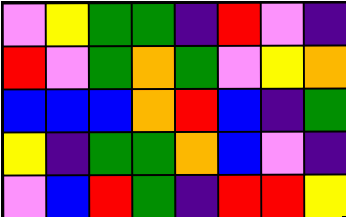[["violet", "yellow", "green", "green", "indigo", "red", "violet", "indigo"], ["red", "violet", "green", "orange", "green", "violet", "yellow", "orange"], ["blue", "blue", "blue", "orange", "red", "blue", "indigo", "green"], ["yellow", "indigo", "green", "green", "orange", "blue", "violet", "indigo"], ["violet", "blue", "red", "green", "indigo", "red", "red", "yellow"]]